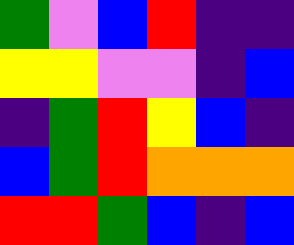[["green", "violet", "blue", "red", "indigo", "indigo"], ["yellow", "yellow", "violet", "violet", "indigo", "blue"], ["indigo", "green", "red", "yellow", "blue", "indigo"], ["blue", "green", "red", "orange", "orange", "orange"], ["red", "red", "green", "blue", "indigo", "blue"]]